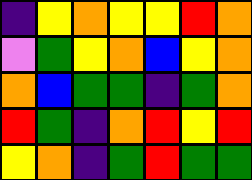[["indigo", "yellow", "orange", "yellow", "yellow", "red", "orange"], ["violet", "green", "yellow", "orange", "blue", "yellow", "orange"], ["orange", "blue", "green", "green", "indigo", "green", "orange"], ["red", "green", "indigo", "orange", "red", "yellow", "red"], ["yellow", "orange", "indigo", "green", "red", "green", "green"]]